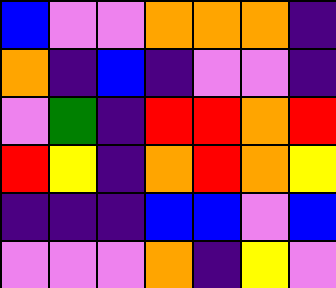[["blue", "violet", "violet", "orange", "orange", "orange", "indigo"], ["orange", "indigo", "blue", "indigo", "violet", "violet", "indigo"], ["violet", "green", "indigo", "red", "red", "orange", "red"], ["red", "yellow", "indigo", "orange", "red", "orange", "yellow"], ["indigo", "indigo", "indigo", "blue", "blue", "violet", "blue"], ["violet", "violet", "violet", "orange", "indigo", "yellow", "violet"]]